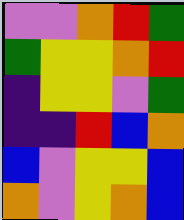[["violet", "violet", "orange", "red", "green"], ["green", "yellow", "yellow", "orange", "red"], ["indigo", "yellow", "yellow", "violet", "green"], ["indigo", "indigo", "red", "blue", "orange"], ["blue", "violet", "yellow", "yellow", "blue"], ["orange", "violet", "yellow", "orange", "blue"]]